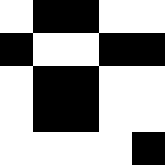[["white", "black", "black", "white", "white"], ["black", "white", "white", "black", "black"], ["white", "black", "black", "white", "white"], ["white", "black", "black", "white", "white"], ["white", "white", "white", "white", "black"]]